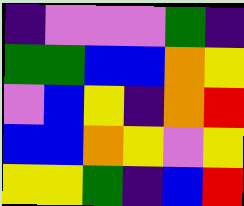[["indigo", "violet", "violet", "violet", "green", "indigo"], ["green", "green", "blue", "blue", "orange", "yellow"], ["violet", "blue", "yellow", "indigo", "orange", "red"], ["blue", "blue", "orange", "yellow", "violet", "yellow"], ["yellow", "yellow", "green", "indigo", "blue", "red"]]